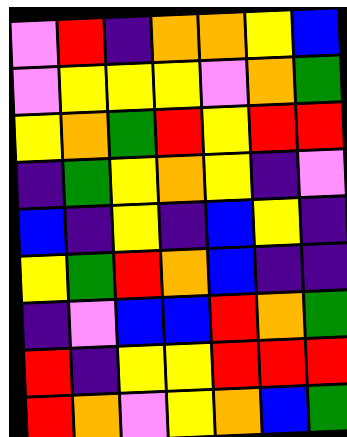[["violet", "red", "indigo", "orange", "orange", "yellow", "blue"], ["violet", "yellow", "yellow", "yellow", "violet", "orange", "green"], ["yellow", "orange", "green", "red", "yellow", "red", "red"], ["indigo", "green", "yellow", "orange", "yellow", "indigo", "violet"], ["blue", "indigo", "yellow", "indigo", "blue", "yellow", "indigo"], ["yellow", "green", "red", "orange", "blue", "indigo", "indigo"], ["indigo", "violet", "blue", "blue", "red", "orange", "green"], ["red", "indigo", "yellow", "yellow", "red", "red", "red"], ["red", "orange", "violet", "yellow", "orange", "blue", "green"]]